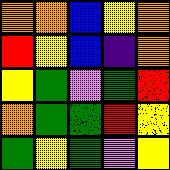[["orange", "orange", "blue", "yellow", "orange"], ["red", "yellow", "blue", "indigo", "orange"], ["yellow", "green", "violet", "green", "red"], ["orange", "green", "green", "red", "yellow"], ["green", "yellow", "green", "violet", "yellow"]]